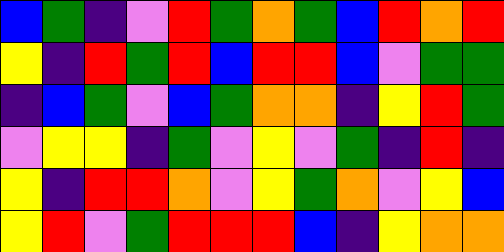[["blue", "green", "indigo", "violet", "red", "green", "orange", "green", "blue", "red", "orange", "red"], ["yellow", "indigo", "red", "green", "red", "blue", "red", "red", "blue", "violet", "green", "green"], ["indigo", "blue", "green", "violet", "blue", "green", "orange", "orange", "indigo", "yellow", "red", "green"], ["violet", "yellow", "yellow", "indigo", "green", "violet", "yellow", "violet", "green", "indigo", "red", "indigo"], ["yellow", "indigo", "red", "red", "orange", "violet", "yellow", "green", "orange", "violet", "yellow", "blue"], ["yellow", "red", "violet", "green", "red", "red", "red", "blue", "indigo", "yellow", "orange", "orange"]]